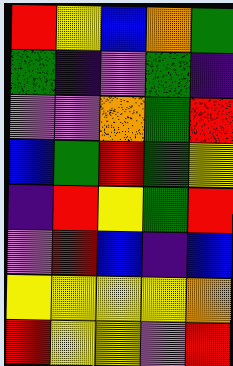[["red", "yellow", "blue", "orange", "green"], ["green", "indigo", "violet", "green", "indigo"], ["violet", "violet", "orange", "green", "red"], ["blue", "green", "red", "green", "yellow"], ["indigo", "red", "yellow", "green", "red"], ["violet", "red", "blue", "indigo", "blue"], ["yellow", "yellow", "yellow", "yellow", "orange"], ["red", "yellow", "yellow", "violet", "red"]]